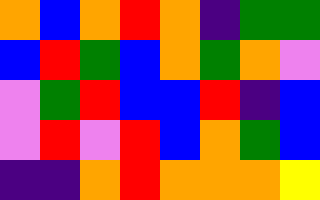[["orange", "blue", "orange", "red", "orange", "indigo", "green", "green"], ["blue", "red", "green", "blue", "orange", "green", "orange", "violet"], ["violet", "green", "red", "blue", "blue", "red", "indigo", "blue"], ["violet", "red", "violet", "red", "blue", "orange", "green", "blue"], ["indigo", "indigo", "orange", "red", "orange", "orange", "orange", "yellow"]]